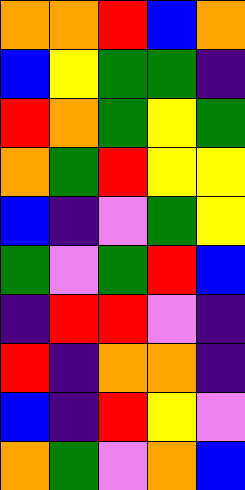[["orange", "orange", "red", "blue", "orange"], ["blue", "yellow", "green", "green", "indigo"], ["red", "orange", "green", "yellow", "green"], ["orange", "green", "red", "yellow", "yellow"], ["blue", "indigo", "violet", "green", "yellow"], ["green", "violet", "green", "red", "blue"], ["indigo", "red", "red", "violet", "indigo"], ["red", "indigo", "orange", "orange", "indigo"], ["blue", "indigo", "red", "yellow", "violet"], ["orange", "green", "violet", "orange", "blue"]]